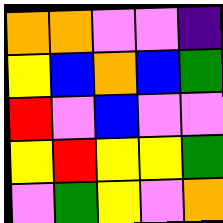[["orange", "orange", "violet", "violet", "indigo"], ["yellow", "blue", "orange", "blue", "green"], ["red", "violet", "blue", "violet", "violet"], ["yellow", "red", "yellow", "yellow", "green"], ["violet", "green", "yellow", "violet", "orange"]]